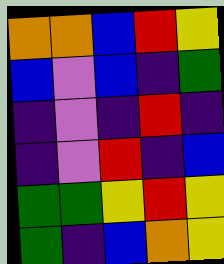[["orange", "orange", "blue", "red", "yellow"], ["blue", "violet", "blue", "indigo", "green"], ["indigo", "violet", "indigo", "red", "indigo"], ["indigo", "violet", "red", "indigo", "blue"], ["green", "green", "yellow", "red", "yellow"], ["green", "indigo", "blue", "orange", "yellow"]]